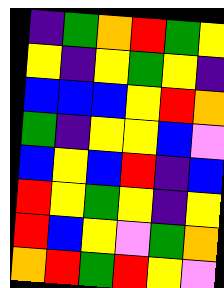[["indigo", "green", "orange", "red", "green", "yellow"], ["yellow", "indigo", "yellow", "green", "yellow", "indigo"], ["blue", "blue", "blue", "yellow", "red", "orange"], ["green", "indigo", "yellow", "yellow", "blue", "violet"], ["blue", "yellow", "blue", "red", "indigo", "blue"], ["red", "yellow", "green", "yellow", "indigo", "yellow"], ["red", "blue", "yellow", "violet", "green", "orange"], ["orange", "red", "green", "red", "yellow", "violet"]]